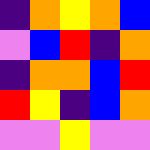[["indigo", "orange", "yellow", "orange", "blue"], ["violet", "blue", "red", "indigo", "orange"], ["indigo", "orange", "orange", "blue", "red"], ["red", "yellow", "indigo", "blue", "orange"], ["violet", "violet", "yellow", "violet", "violet"]]